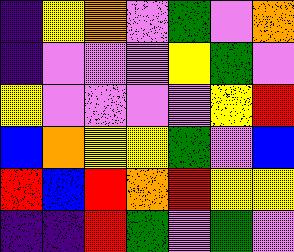[["indigo", "yellow", "orange", "violet", "green", "violet", "orange"], ["indigo", "violet", "violet", "violet", "yellow", "green", "violet"], ["yellow", "violet", "violet", "violet", "violet", "yellow", "red"], ["blue", "orange", "yellow", "yellow", "green", "violet", "blue"], ["red", "blue", "red", "orange", "red", "yellow", "yellow"], ["indigo", "indigo", "red", "green", "violet", "green", "violet"]]